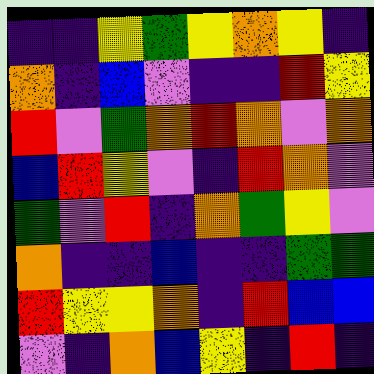[["indigo", "indigo", "yellow", "green", "yellow", "orange", "yellow", "indigo"], ["orange", "indigo", "blue", "violet", "indigo", "indigo", "red", "yellow"], ["red", "violet", "green", "orange", "red", "orange", "violet", "orange"], ["blue", "red", "yellow", "violet", "indigo", "red", "orange", "violet"], ["green", "violet", "red", "indigo", "orange", "green", "yellow", "violet"], ["orange", "indigo", "indigo", "blue", "indigo", "indigo", "green", "green"], ["red", "yellow", "yellow", "orange", "indigo", "red", "blue", "blue"], ["violet", "indigo", "orange", "blue", "yellow", "indigo", "red", "indigo"]]